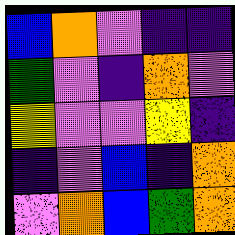[["blue", "orange", "violet", "indigo", "indigo"], ["green", "violet", "indigo", "orange", "violet"], ["yellow", "violet", "violet", "yellow", "indigo"], ["indigo", "violet", "blue", "indigo", "orange"], ["violet", "orange", "blue", "green", "orange"]]